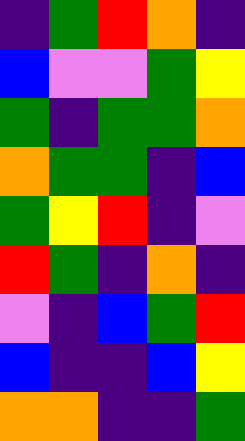[["indigo", "green", "red", "orange", "indigo"], ["blue", "violet", "violet", "green", "yellow"], ["green", "indigo", "green", "green", "orange"], ["orange", "green", "green", "indigo", "blue"], ["green", "yellow", "red", "indigo", "violet"], ["red", "green", "indigo", "orange", "indigo"], ["violet", "indigo", "blue", "green", "red"], ["blue", "indigo", "indigo", "blue", "yellow"], ["orange", "orange", "indigo", "indigo", "green"]]